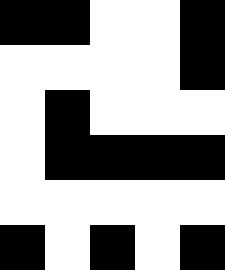[["black", "black", "white", "white", "black"], ["white", "white", "white", "white", "black"], ["white", "black", "white", "white", "white"], ["white", "black", "black", "black", "black"], ["white", "white", "white", "white", "white"], ["black", "white", "black", "white", "black"]]